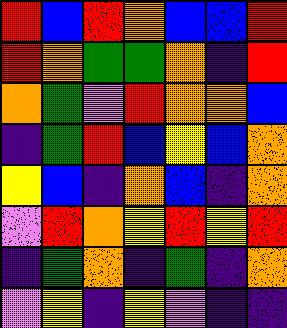[["red", "blue", "red", "orange", "blue", "blue", "red"], ["red", "orange", "green", "green", "orange", "indigo", "red"], ["orange", "green", "violet", "red", "orange", "orange", "blue"], ["indigo", "green", "red", "blue", "yellow", "blue", "orange"], ["yellow", "blue", "indigo", "orange", "blue", "indigo", "orange"], ["violet", "red", "orange", "yellow", "red", "yellow", "red"], ["indigo", "green", "orange", "indigo", "green", "indigo", "orange"], ["violet", "yellow", "indigo", "yellow", "violet", "indigo", "indigo"]]